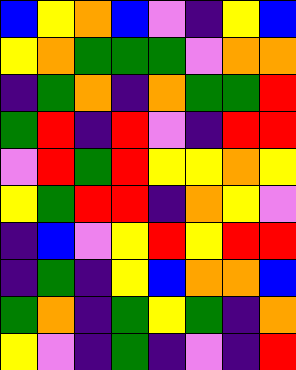[["blue", "yellow", "orange", "blue", "violet", "indigo", "yellow", "blue"], ["yellow", "orange", "green", "green", "green", "violet", "orange", "orange"], ["indigo", "green", "orange", "indigo", "orange", "green", "green", "red"], ["green", "red", "indigo", "red", "violet", "indigo", "red", "red"], ["violet", "red", "green", "red", "yellow", "yellow", "orange", "yellow"], ["yellow", "green", "red", "red", "indigo", "orange", "yellow", "violet"], ["indigo", "blue", "violet", "yellow", "red", "yellow", "red", "red"], ["indigo", "green", "indigo", "yellow", "blue", "orange", "orange", "blue"], ["green", "orange", "indigo", "green", "yellow", "green", "indigo", "orange"], ["yellow", "violet", "indigo", "green", "indigo", "violet", "indigo", "red"]]